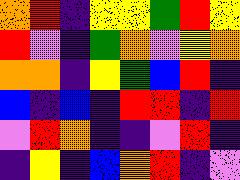[["orange", "red", "indigo", "yellow", "yellow", "green", "red", "yellow"], ["red", "violet", "indigo", "green", "orange", "violet", "yellow", "orange"], ["orange", "orange", "indigo", "yellow", "green", "blue", "red", "indigo"], ["blue", "indigo", "blue", "indigo", "red", "red", "indigo", "red"], ["violet", "red", "orange", "indigo", "indigo", "violet", "red", "indigo"], ["indigo", "yellow", "indigo", "blue", "orange", "red", "indigo", "violet"]]